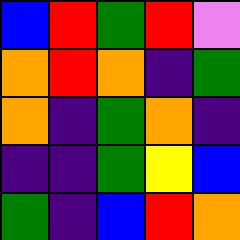[["blue", "red", "green", "red", "violet"], ["orange", "red", "orange", "indigo", "green"], ["orange", "indigo", "green", "orange", "indigo"], ["indigo", "indigo", "green", "yellow", "blue"], ["green", "indigo", "blue", "red", "orange"]]